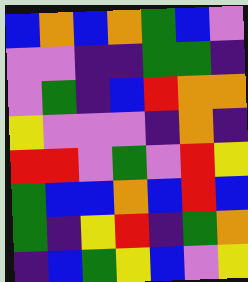[["blue", "orange", "blue", "orange", "green", "blue", "violet"], ["violet", "violet", "indigo", "indigo", "green", "green", "indigo"], ["violet", "green", "indigo", "blue", "red", "orange", "orange"], ["yellow", "violet", "violet", "violet", "indigo", "orange", "indigo"], ["red", "red", "violet", "green", "violet", "red", "yellow"], ["green", "blue", "blue", "orange", "blue", "red", "blue"], ["green", "indigo", "yellow", "red", "indigo", "green", "orange"], ["indigo", "blue", "green", "yellow", "blue", "violet", "yellow"]]